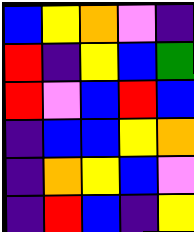[["blue", "yellow", "orange", "violet", "indigo"], ["red", "indigo", "yellow", "blue", "green"], ["red", "violet", "blue", "red", "blue"], ["indigo", "blue", "blue", "yellow", "orange"], ["indigo", "orange", "yellow", "blue", "violet"], ["indigo", "red", "blue", "indigo", "yellow"]]